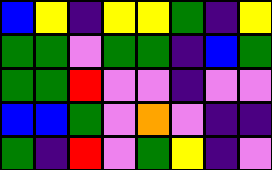[["blue", "yellow", "indigo", "yellow", "yellow", "green", "indigo", "yellow"], ["green", "green", "violet", "green", "green", "indigo", "blue", "green"], ["green", "green", "red", "violet", "violet", "indigo", "violet", "violet"], ["blue", "blue", "green", "violet", "orange", "violet", "indigo", "indigo"], ["green", "indigo", "red", "violet", "green", "yellow", "indigo", "violet"]]